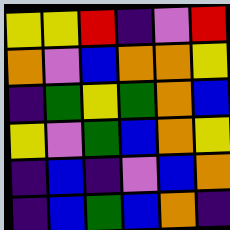[["yellow", "yellow", "red", "indigo", "violet", "red"], ["orange", "violet", "blue", "orange", "orange", "yellow"], ["indigo", "green", "yellow", "green", "orange", "blue"], ["yellow", "violet", "green", "blue", "orange", "yellow"], ["indigo", "blue", "indigo", "violet", "blue", "orange"], ["indigo", "blue", "green", "blue", "orange", "indigo"]]